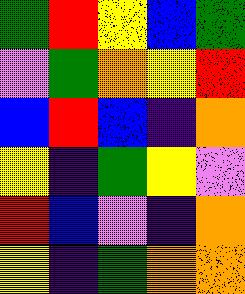[["green", "red", "yellow", "blue", "green"], ["violet", "green", "orange", "yellow", "red"], ["blue", "red", "blue", "indigo", "orange"], ["yellow", "indigo", "green", "yellow", "violet"], ["red", "blue", "violet", "indigo", "orange"], ["yellow", "indigo", "green", "orange", "orange"]]